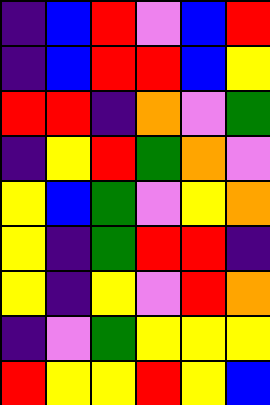[["indigo", "blue", "red", "violet", "blue", "red"], ["indigo", "blue", "red", "red", "blue", "yellow"], ["red", "red", "indigo", "orange", "violet", "green"], ["indigo", "yellow", "red", "green", "orange", "violet"], ["yellow", "blue", "green", "violet", "yellow", "orange"], ["yellow", "indigo", "green", "red", "red", "indigo"], ["yellow", "indigo", "yellow", "violet", "red", "orange"], ["indigo", "violet", "green", "yellow", "yellow", "yellow"], ["red", "yellow", "yellow", "red", "yellow", "blue"]]